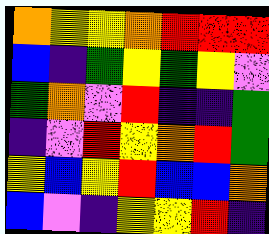[["orange", "yellow", "yellow", "orange", "red", "red", "red"], ["blue", "indigo", "green", "yellow", "green", "yellow", "violet"], ["green", "orange", "violet", "red", "indigo", "indigo", "green"], ["indigo", "violet", "red", "yellow", "orange", "red", "green"], ["yellow", "blue", "yellow", "red", "blue", "blue", "orange"], ["blue", "violet", "indigo", "yellow", "yellow", "red", "indigo"]]